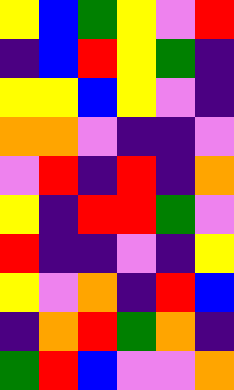[["yellow", "blue", "green", "yellow", "violet", "red"], ["indigo", "blue", "red", "yellow", "green", "indigo"], ["yellow", "yellow", "blue", "yellow", "violet", "indigo"], ["orange", "orange", "violet", "indigo", "indigo", "violet"], ["violet", "red", "indigo", "red", "indigo", "orange"], ["yellow", "indigo", "red", "red", "green", "violet"], ["red", "indigo", "indigo", "violet", "indigo", "yellow"], ["yellow", "violet", "orange", "indigo", "red", "blue"], ["indigo", "orange", "red", "green", "orange", "indigo"], ["green", "red", "blue", "violet", "violet", "orange"]]